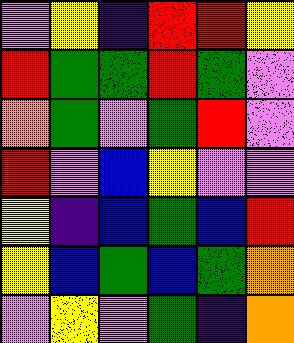[["violet", "yellow", "indigo", "red", "red", "yellow"], ["red", "green", "green", "red", "green", "violet"], ["orange", "green", "violet", "green", "red", "violet"], ["red", "violet", "blue", "yellow", "violet", "violet"], ["yellow", "indigo", "blue", "green", "blue", "red"], ["yellow", "blue", "green", "blue", "green", "orange"], ["violet", "yellow", "violet", "green", "indigo", "orange"]]